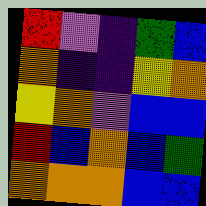[["red", "violet", "indigo", "green", "blue"], ["orange", "indigo", "indigo", "yellow", "orange"], ["yellow", "orange", "violet", "blue", "blue"], ["red", "blue", "orange", "blue", "green"], ["orange", "orange", "orange", "blue", "blue"]]